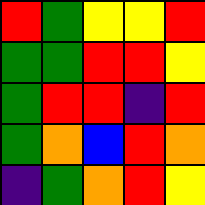[["red", "green", "yellow", "yellow", "red"], ["green", "green", "red", "red", "yellow"], ["green", "red", "red", "indigo", "red"], ["green", "orange", "blue", "red", "orange"], ["indigo", "green", "orange", "red", "yellow"]]